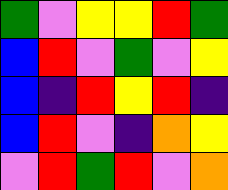[["green", "violet", "yellow", "yellow", "red", "green"], ["blue", "red", "violet", "green", "violet", "yellow"], ["blue", "indigo", "red", "yellow", "red", "indigo"], ["blue", "red", "violet", "indigo", "orange", "yellow"], ["violet", "red", "green", "red", "violet", "orange"]]